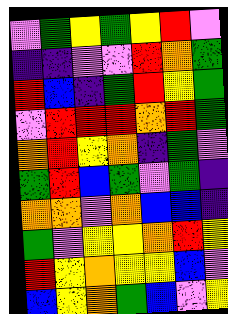[["violet", "green", "yellow", "green", "yellow", "red", "violet"], ["indigo", "indigo", "violet", "violet", "red", "orange", "green"], ["red", "blue", "indigo", "green", "red", "yellow", "green"], ["violet", "red", "red", "red", "orange", "red", "green"], ["orange", "red", "yellow", "orange", "indigo", "green", "violet"], ["green", "red", "blue", "green", "violet", "green", "indigo"], ["orange", "orange", "violet", "orange", "blue", "blue", "indigo"], ["green", "violet", "yellow", "yellow", "orange", "red", "yellow"], ["red", "yellow", "orange", "yellow", "yellow", "blue", "violet"], ["blue", "yellow", "orange", "green", "blue", "violet", "yellow"]]